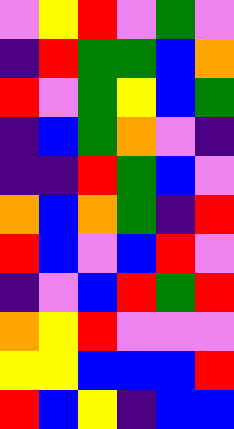[["violet", "yellow", "red", "violet", "green", "violet"], ["indigo", "red", "green", "green", "blue", "orange"], ["red", "violet", "green", "yellow", "blue", "green"], ["indigo", "blue", "green", "orange", "violet", "indigo"], ["indigo", "indigo", "red", "green", "blue", "violet"], ["orange", "blue", "orange", "green", "indigo", "red"], ["red", "blue", "violet", "blue", "red", "violet"], ["indigo", "violet", "blue", "red", "green", "red"], ["orange", "yellow", "red", "violet", "violet", "violet"], ["yellow", "yellow", "blue", "blue", "blue", "red"], ["red", "blue", "yellow", "indigo", "blue", "blue"]]